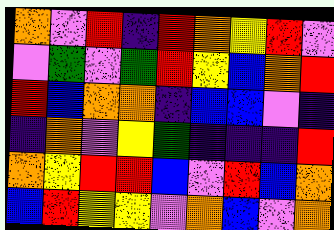[["orange", "violet", "red", "indigo", "red", "orange", "yellow", "red", "violet"], ["violet", "green", "violet", "green", "red", "yellow", "blue", "orange", "red"], ["red", "blue", "orange", "orange", "indigo", "blue", "blue", "violet", "indigo"], ["indigo", "orange", "violet", "yellow", "green", "indigo", "indigo", "indigo", "red"], ["orange", "yellow", "red", "red", "blue", "violet", "red", "blue", "orange"], ["blue", "red", "yellow", "yellow", "violet", "orange", "blue", "violet", "orange"]]